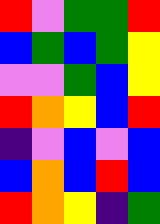[["red", "violet", "green", "green", "red"], ["blue", "green", "blue", "green", "yellow"], ["violet", "violet", "green", "blue", "yellow"], ["red", "orange", "yellow", "blue", "red"], ["indigo", "violet", "blue", "violet", "blue"], ["blue", "orange", "blue", "red", "blue"], ["red", "orange", "yellow", "indigo", "green"]]